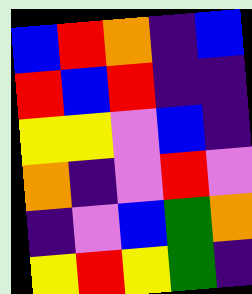[["blue", "red", "orange", "indigo", "blue"], ["red", "blue", "red", "indigo", "indigo"], ["yellow", "yellow", "violet", "blue", "indigo"], ["orange", "indigo", "violet", "red", "violet"], ["indigo", "violet", "blue", "green", "orange"], ["yellow", "red", "yellow", "green", "indigo"]]